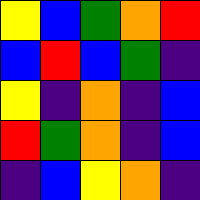[["yellow", "blue", "green", "orange", "red"], ["blue", "red", "blue", "green", "indigo"], ["yellow", "indigo", "orange", "indigo", "blue"], ["red", "green", "orange", "indigo", "blue"], ["indigo", "blue", "yellow", "orange", "indigo"]]